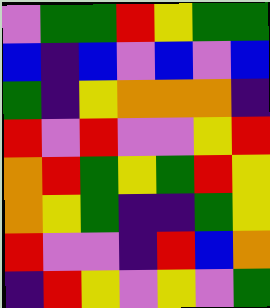[["violet", "green", "green", "red", "yellow", "green", "green"], ["blue", "indigo", "blue", "violet", "blue", "violet", "blue"], ["green", "indigo", "yellow", "orange", "orange", "orange", "indigo"], ["red", "violet", "red", "violet", "violet", "yellow", "red"], ["orange", "red", "green", "yellow", "green", "red", "yellow"], ["orange", "yellow", "green", "indigo", "indigo", "green", "yellow"], ["red", "violet", "violet", "indigo", "red", "blue", "orange"], ["indigo", "red", "yellow", "violet", "yellow", "violet", "green"]]